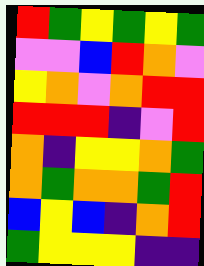[["red", "green", "yellow", "green", "yellow", "green"], ["violet", "violet", "blue", "red", "orange", "violet"], ["yellow", "orange", "violet", "orange", "red", "red"], ["red", "red", "red", "indigo", "violet", "red"], ["orange", "indigo", "yellow", "yellow", "orange", "green"], ["orange", "green", "orange", "orange", "green", "red"], ["blue", "yellow", "blue", "indigo", "orange", "red"], ["green", "yellow", "yellow", "yellow", "indigo", "indigo"]]